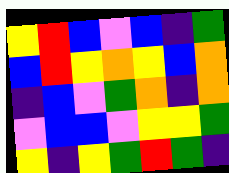[["yellow", "red", "blue", "violet", "blue", "indigo", "green"], ["blue", "red", "yellow", "orange", "yellow", "blue", "orange"], ["indigo", "blue", "violet", "green", "orange", "indigo", "orange"], ["violet", "blue", "blue", "violet", "yellow", "yellow", "green"], ["yellow", "indigo", "yellow", "green", "red", "green", "indigo"]]